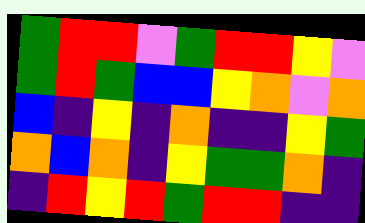[["green", "red", "red", "violet", "green", "red", "red", "yellow", "violet"], ["green", "red", "green", "blue", "blue", "yellow", "orange", "violet", "orange"], ["blue", "indigo", "yellow", "indigo", "orange", "indigo", "indigo", "yellow", "green"], ["orange", "blue", "orange", "indigo", "yellow", "green", "green", "orange", "indigo"], ["indigo", "red", "yellow", "red", "green", "red", "red", "indigo", "indigo"]]